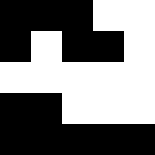[["black", "black", "black", "white", "white"], ["black", "white", "black", "black", "white"], ["white", "white", "white", "white", "white"], ["black", "black", "white", "white", "white"], ["black", "black", "black", "black", "black"]]